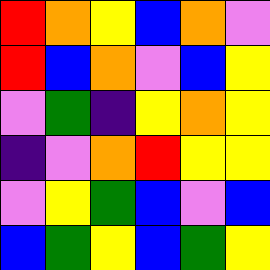[["red", "orange", "yellow", "blue", "orange", "violet"], ["red", "blue", "orange", "violet", "blue", "yellow"], ["violet", "green", "indigo", "yellow", "orange", "yellow"], ["indigo", "violet", "orange", "red", "yellow", "yellow"], ["violet", "yellow", "green", "blue", "violet", "blue"], ["blue", "green", "yellow", "blue", "green", "yellow"]]